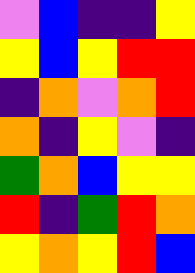[["violet", "blue", "indigo", "indigo", "yellow"], ["yellow", "blue", "yellow", "red", "red"], ["indigo", "orange", "violet", "orange", "red"], ["orange", "indigo", "yellow", "violet", "indigo"], ["green", "orange", "blue", "yellow", "yellow"], ["red", "indigo", "green", "red", "orange"], ["yellow", "orange", "yellow", "red", "blue"]]